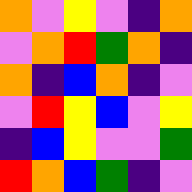[["orange", "violet", "yellow", "violet", "indigo", "orange"], ["violet", "orange", "red", "green", "orange", "indigo"], ["orange", "indigo", "blue", "orange", "indigo", "violet"], ["violet", "red", "yellow", "blue", "violet", "yellow"], ["indigo", "blue", "yellow", "violet", "violet", "green"], ["red", "orange", "blue", "green", "indigo", "violet"]]